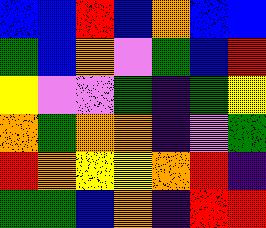[["blue", "blue", "red", "blue", "orange", "blue", "blue"], ["green", "blue", "orange", "violet", "green", "blue", "red"], ["yellow", "violet", "violet", "green", "indigo", "green", "yellow"], ["orange", "green", "orange", "orange", "indigo", "violet", "green"], ["red", "orange", "yellow", "yellow", "orange", "red", "indigo"], ["green", "green", "blue", "orange", "indigo", "red", "red"]]